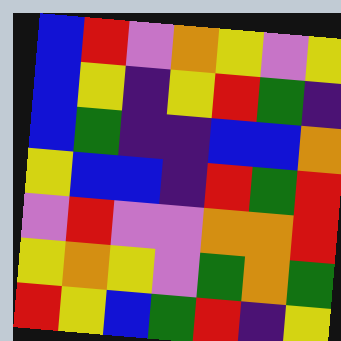[["blue", "red", "violet", "orange", "yellow", "violet", "yellow"], ["blue", "yellow", "indigo", "yellow", "red", "green", "indigo"], ["blue", "green", "indigo", "indigo", "blue", "blue", "orange"], ["yellow", "blue", "blue", "indigo", "red", "green", "red"], ["violet", "red", "violet", "violet", "orange", "orange", "red"], ["yellow", "orange", "yellow", "violet", "green", "orange", "green"], ["red", "yellow", "blue", "green", "red", "indigo", "yellow"]]